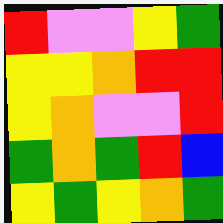[["red", "violet", "violet", "yellow", "green"], ["yellow", "yellow", "orange", "red", "red"], ["yellow", "orange", "violet", "violet", "red"], ["green", "orange", "green", "red", "blue"], ["yellow", "green", "yellow", "orange", "green"]]